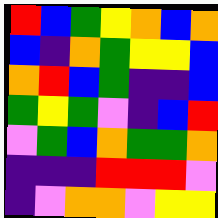[["red", "blue", "green", "yellow", "orange", "blue", "orange"], ["blue", "indigo", "orange", "green", "yellow", "yellow", "blue"], ["orange", "red", "blue", "green", "indigo", "indigo", "blue"], ["green", "yellow", "green", "violet", "indigo", "blue", "red"], ["violet", "green", "blue", "orange", "green", "green", "orange"], ["indigo", "indigo", "indigo", "red", "red", "red", "violet"], ["indigo", "violet", "orange", "orange", "violet", "yellow", "yellow"]]